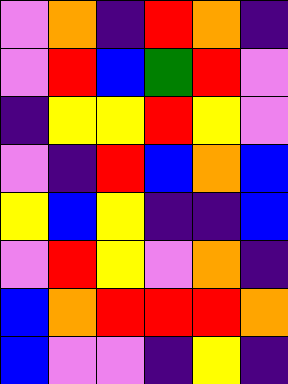[["violet", "orange", "indigo", "red", "orange", "indigo"], ["violet", "red", "blue", "green", "red", "violet"], ["indigo", "yellow", "yellow", "red", "yellow", "violet"], ["violet", "indigo", "red", "blue", "orange", "blue"], ["yellow", "blue", "yellow", "indigo", "indigo", "blue"], ["violet", "red", "yellow", "violet", "orange", "indigo"], ["blue", "orange", "red", "red", "red", "orange"], ["blue", "violet", "violet", "indigo", "yellow", "indigo"]]